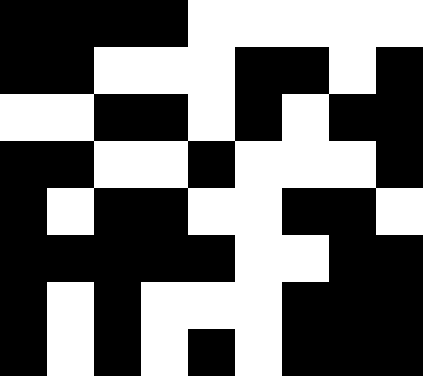[["black", "black", "black", "black", "white", "white", "white", "white", "white"], ["black", "black", "white", "white", "white", "black", "black", "white", "black"], ["white", "white", "black", "black", "white", "black", "white", "black", "black"], ["black", "black", "white", "white", "black", "white", "white", "white", "black"], ["black", "white", "black", "black", "white", "white", "black", "black", "white"], ["black", "black", "black", "black", "black", "white", "white", "black", "black"], ["black", "white", "black", "white", "white", "white", "black", "black", "black"], ["black", "white", "black", "white", "black", "white", "black", "black", "black"]]